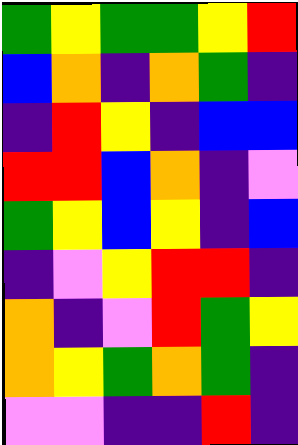[["green", "yellow", "green", "green", "yellow", "red"], ["blue", "orange", "indigo", "orange", "green", "indigo"], ["indigo", "red", "yellow", "indigo", "blue", "blue"], ["red", "red", "blue", "orange", "indigo", "violet"], ["green", "yellow", "blue", "yellow", "indigo", "blue"], ["indigo", "violet", "yellow", "red", "red", "indigo"], ["orange", "indigo", "violet", "red", "green", "yellow"], ["orange", "yellow", "green", "orange", "green", "indigo"], ["violet", "violet", "indigo", "indigo", "red", "indigo"]]